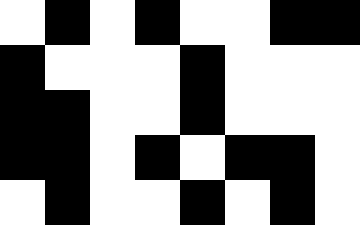[["white", "black", "white", "black", "white", "white", "black", "black"], ["black", "white", "white", "white", "black", "white", "white", "white"], ["black", "black", "white", "white", "black", "white", "white", "white"], ["black", "black", "white", "black", "white", "black", "black", "white"], ["white", "black", "white", "white", "black", "white", "black", "white"]]